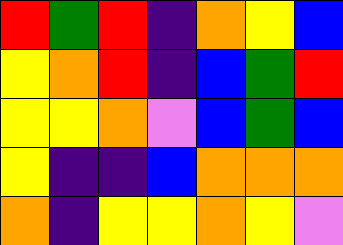[["red", "green", "red", "indigo", "orange", "yellow", "blue"], ["yellow", "orange", "red", "indigo", "blue", "green", "red"], ["yellow", "yellow", "orange", "violet", "blue", "green", "blue"], ["yellow", "indigo", "indigo", "blue", "orange", "orange", "orange"], ["orange", "indigo", "yellow", "yellow", "orange", "yellow", "violet"]]